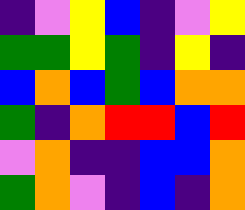[["indigo", "violet", "yellow", "blue", "indigo", "violet", "yellow"], ["green", "green", "yellow", "green", "indigo", "yellow", "indigo"], ["blue", "orange", "blue", "green", "blue", "orange", "orange"], ["green", "indigo", "orange", "red", "red", "blue", "red"], ["violet", "orange", "indigo", "indigo", "blue", "blue", "orange"], ["green", "orange", "violet", "indigo", "blue", "indigo", "orange"]]